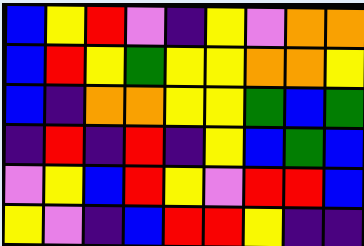[["blue", "yellow", "red", "violet", "indigo", "yellow", "violet", "orange", "orange"], ["blue", "red", "yellow", "green", "yellow", "yellow", "orange", "orange", "yellow"], ["blue", "indigo", "orange", "orange", "yellow", "yellow", "green", "blue", "green"], ["indigo", "red", "indigo", "red", "indigo", "yellow", "blue", "green", "blue"], ["violet", "yellow", "blue", "red", "yellow", "violet", "red", "red", "blue"], ["yellow", "violet", "indigo", "blue", "red", "red", "yellow", "indigo", "indigo"]]